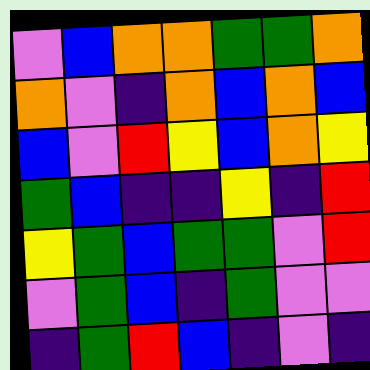[["violet", "blue", "orange", "orange", "green", "green", "orange"], ["orange", "violet", "indigo", "orange", "blue", "orange", "blue"], ["blue", "violet", "red", "yellow", "blue", "orange", "yellow"], ["green", "blue", "indigo", "indigo", "yellow", "indigo", "red"], ["yellow", "green", "blue", "green", "green", "violet", "red"], ["violet", "green", "blue", "indigo", "green", "violet", "violet"], ["indigo", "green", "red", "blue", "indigo", "violet", "indigo"]]